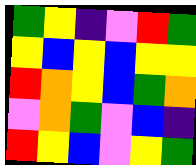[["green", "yellow", "indigo", "violet", "red", "green"], ["yellow", "blue", "yellow", "blue", "yellow", "yellow"], ["red", "orange", "yellow", "blue", "green", "orange"], ["violet", "orange", "green", "violet", "blue", "indigo"], ["red", "yellow", "blue", "violet", "yellow", "green"]]